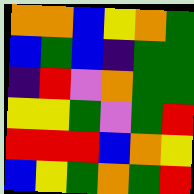[["orange", "orange", "blue", "yellow", "orange", "green"], ["blue", "green", "blue", "indigo", "green", "green"], ["indigo", "red", "violet", "orange", "green", "green"], ["yellow", "yellow", "green", "violet", "green", "red"], ["red", "red", "red", "blue", "orange", "yellow"], ["blue", "yellow", "green", "orange", "green", "red"]]